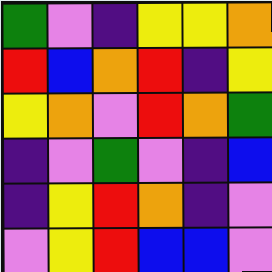[["green", "violet", "indigo", "yellow", "yellow", "orange"], ["red", "blue", "orange", "red", "indigo", "yellow"], ["yellow", "orange", "violet", "red", "orange", "green"], ["indigo", "violet", "green", "violet", "indigo", "blue"], ["indigo", "yellow", "red", "orange", "indigo", "violet"], ["violet", "yellow", "red", "blue", "blue", "violet"]]